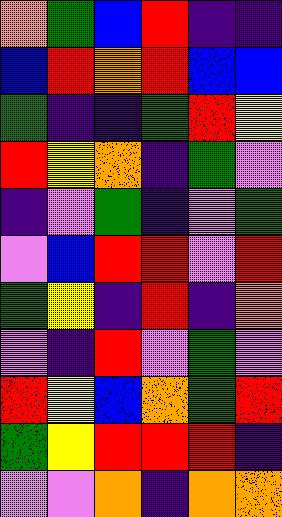[["orange", "green", "blue", "red", "indigo", "indigo"], ["blue", "red", "orange", "red", "blue", "blue"], ["green", "indigo", "indigo", "green", "red", "yellow"], ["red", "yellow", "orange", "indigo", "green", "violet"], ["indigo", "violet", "green", "indigo", "violet", "green"], ["violet", "blue", "red", "red", "violet", "red"], ["green", "yellow", "indigo", "red", "indigo", "orange"], ["violet", "indigo", "red", "violet", "green", "violet"], ["red", "yellow", "blue", "orange", "green", "red"], ["green", "yellow", "red", "red", "red", "indigo"], ["violet", "violet", "orange", "indigo", "orange", "orange"]]